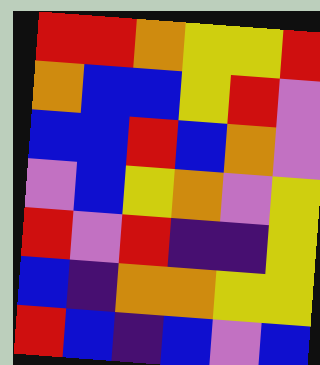[["red", "red", "orange", "yellow", "yellow", "red"], ["orange", "blue", "blue", "yellow", "red", "violet"], ["blue", "blue", "red", "blue", "orange", "violet"], ["violet", "blue", "yellow", "orange", "violet", "yellow"], ["red", "violet", "red", "indigo", "indigo", "yellow"], ["blue", "indigo", "orange", "orange", "yellow", "yellow"], ["red", "blue", "indigo", "blue", "violet", "blue"]]